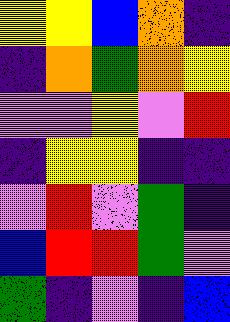[["yellow", "yellow", "blue", "orange", "indigo"], ["indigo", "orange", "green", "orange", "yellow"], ["violet", "violet", "yellow", "violet", "red"], ["indigo", "yellow", "yellow", "indigo", "indigo"], ["violet", "red", "violet", "green", "indigo"], ["blue", "red", "red", "green", "violet"], ["green", "indigo", "violet", "indigo", "blue"]]